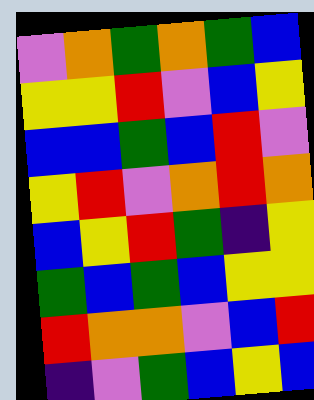[["violet", "orange", "green", "orange", "green", "blue"], ["yellow", "yellow", "red", "violet", "blue", "yellow"], ["blue", "blue", "green", "blue", "red", "violet"], ["yellow", "red", "violet", "orange", "red", "orange"], ["blue", "yellow", "red", "green", "indigo", "yellow"], ["green", "blue", "green", "blue", "yellow", "yellow"], ["red", "orange", "orange", "violet", "blue", "red"], ["indigo", "violet", "green", "blue", "yellow", "blue"]]